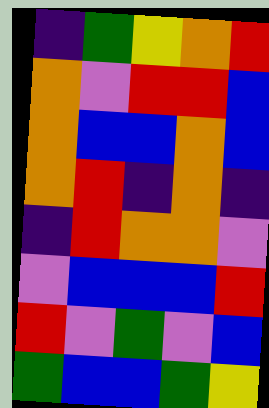[["indigo", "green", "yellow", "orange", "red"], ["orange", "violet", "red", "red", "blue"], ["orange", "blue", "blue", "orange", "blue"], ["orange", "red", "indigo", "orange", "indigo"], ["indigo", "red", "orange", "orange", "violet"], ["violet", "blue", "blue", "blue", "red"], ["red", "violet", "green", "violet", "blue"], ["green", "blue", "blue", "green", "yellow"]]